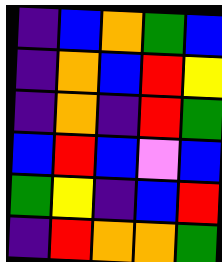[["indigo", "blue", "orange", "green", "blue"], ["indigo", "orange", "blue", "red", "yellow"], ["indigo", "orange", "indigo", "red", "green"], ["blue", "red", "blue", "violet", "blue"], ["green", "yellow", "indigo", "blue", "red"], ["indigo", "red", "orange", "orange", "green"]]